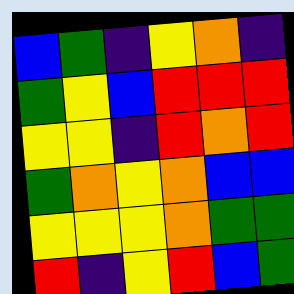[["blue", "green", "indigo", "yellow", "orange", "indigo"], ["green", "yellow", "blue", "red", "red", "red"], ["yellow", "yellow", "indigo", "red", "orange", "red"], ["green", "orange", "yellow", "orange", "blue", "blue"], ["yellow", "yellow", "yellow", "orange", "green", "green"], ["red", "indigo", "yellow", "red", "blue", "green"]]